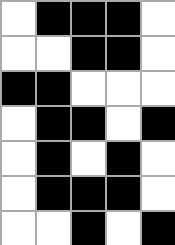[["white", "black", "black", "black", "white"], ["white", "white", "black", "black", "white"], ["black", "black", "white", "white", "white"], ["white", "black", "black", "white", "black"], ["white", "black", "white", "black", "white"], ["white", "black", "black", "black", "white"], ["white", "white", "black", "white", "black"]]